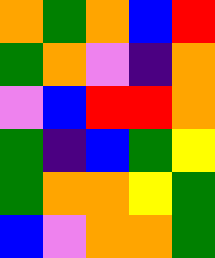[["orange", "green", "orange", "blue", "red"], ["green", "orange", "violet", "indigo", "orange"], ["violet", "blue", "red", "red", "orange"], ["green", "indigo", "blue", "green", "yellow"], ["green", "orange", "orange", "yellow", "green"], ["blue", "violet", "orange", "orange", "green"]]